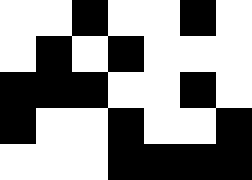[["white", "white", "black", "white", "white", "black", "white"], ["white", "black", "white", "black", "white", "white", "white"], ["black", "black", "black", "white", "white", "black", "white"], ["black", "white", "white", "black", "white", "white", "black"], ["white", "white", "white", "black", "black", "black", "black"]]